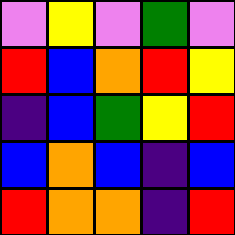[["violet", "yellow", "violet", "green", "violet"], ["red", "blue", "orange", "red", "yellow"], ["indigo", "blue", "green", "yellow", "red"], ["blue", "orange", "blue", "indigo", "blue"], ["red", "orange", "orange", "indigo", "red"]]